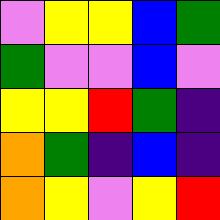[["violet", "yellow", "yellow", "blue", "green"], ["green", "violet", "violet", "blue", "violet"], ["yellow", "yellow", "red", "green", "indigo"], ["orange", "green", "indigo", "blue", "indigo"], ["orange", "yellow", "violet", "yellow", "red"]]